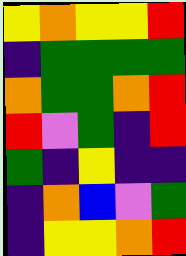[["yellow", "orange", "yellow", "yellow", "red"], ["indigo", "green", "green", "green", "green"], ["orange", "green", "green", "orange", "red"], ["red", "violet", "green", "indigo", "red"], ["green", "indigo", "yellow", "indigo", "indigo"], ["indigo", "orange", "blue", "violet", "green"], ["indigo", "yellow", "yellow", "orange", "red"]]